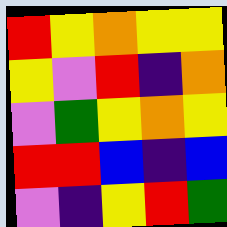[["red", "yellow", "orange", "yellow", "yellow"], ["yellow", "violet", "red", "indigo", "orange"], ["violet", "green", "yellow", "orange", "yellow"], ["red", "red", "blue", "indigo", "blue"], ["violet", "indigo", "yellow", "red", "green"]]